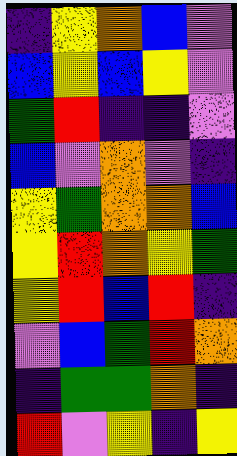[["indigo", "yellow", "orange", "blue", "violet"], ["blue", "yellow", "blue", "yellow", "violet"], ["green", "red", "indigo", "indigo", "violet"], ["blue", "violet", "orange", "violet", "indigo"], ["yellow", "green", "orange", "orange", "blue"], ["yellow", "red", "orange", "yellow", "green"], ["yellow", "red", "blue", "red", "indigo"], ["violet", "blue", "green", "red", "orange"], ["indigo", "green", "green", "orange", "indigo"], ["red", "violet", "yellow", "indigo", "yellow"]]